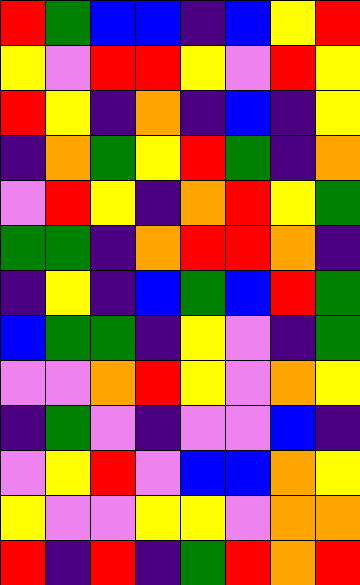[["red", "green", "blue", "blue", "indigo", "blue", "yellow", "red"], ["yellow", "violet", "red", "red", "yellow", "violet", "red", "yellow"], ["red", "yellow", "indigo", "orange", "indigo", "blue", "indigo", "yellow"], ["indigo", "orange", "green", "yellow", "red", "green", "indigo", "orange"], ["violet", "red", "yellow", "indigo", "orange", "red", "yellow", "green"], ["green", "green", "indigo", "orange", "red", "red", "orange", "indigo"], ["indigo", "yellow", "indigo", "blue", "green", "blue", "red", "green"], ["blue", "green", "green", "indigo", "yellow", "violet", "indigo", "green"], ["violet", "violet", "orange", "red", "yellow", "violet", "orange", "yellow"], ["indigo", "green", "violet", "indigo", "violet", "violet", "blue", "indigo"], ["violet", "yellow", "red", "violet", "blue", "blue", "orange", "yellow"], ["yellow", "violet", "violet", "yellow", "yellow", "violet", "orange", "orange"], ["red", "indigo", "red", "indigo", "green", "red", "orange", "red"]]